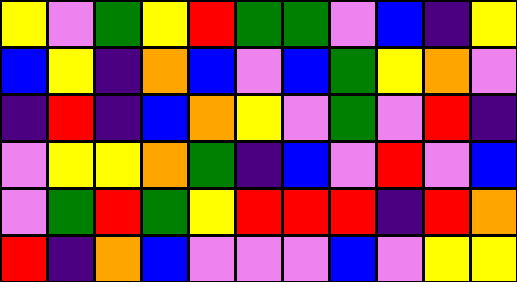[["yellow", "violet", "green", "yellow", "red", "green", "green", "violet", "blue", "indigo", "yellow"], ["blue", "yellow", "indigo", "orange", "blue", "violet", "blue", "green", "yellow", "orange", "violet"], ["indigo", "red", "indigo", "blue", "orange", "yellow", "violet", "green", "violet", "red", "indigo"], ["violet", "yellow", "yellow", "orange", "green", "indigo", "blue", "violet", "red", "violet", "blue"], ["violet", "green", "red", "green", "yellow", "red", "red", "red", "indigo", "red", "orange"], ["red", "indigo", "orange", "blue", "violet", "violet", "violet", "blue", "violet", "yellow", "yellow"]]